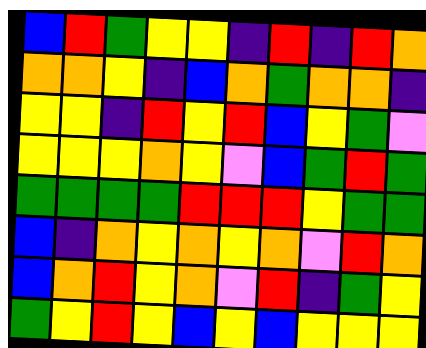[["blue", "red", "green", "yellow", "yellow", "indigo", "red", "indigo", "red", "orange"], ["orange", "orange", "yellow", "indigo", "blue", "orange", "green", "orange", "orange", "indigo"], ["yellow", "yellow", "indigo", "red", "yellow", "red", "blue", "yellow", "green", "violet"], ["yellow", "yellow", "yellow", "orange", "yellow", "violet", "blue", "green", "red", "green"], ["green", "green", "green", "green", "red", "red", "red", "yellow", "green", "green"], ["blue", "indigo", "orange", "yellow", "orange", "yellow", "orange", "violet", "red", "orange"], ["blue", "orange", "red", "yellow", "orange", "violet", "red", "indigo", "green", "yellow"], ["green", "yellow", "red", "yellow", "blue", "yellow", "blue", "yellow", "yellow", "yellow"]]